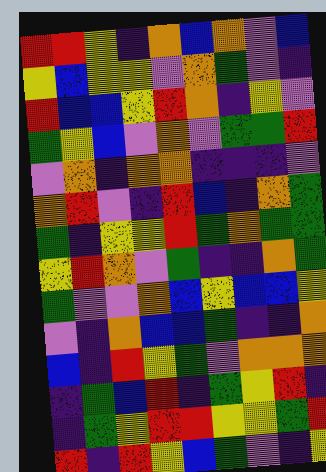[["red", "red", "yellow", "indigo", "orange", "blue", "orange", "violet", "blue"], ["yellow", "blue", "yellow", "yellow", "violet", "orange", "green", "violet", "indigo"], ["red", "blue", "blue", "yellow", "red", "orange", "indigo", "yellow", "violet"], ["green", "yellow", "blue", "violet", "orange", "violet", "green", "green", "red"], ["violet", "orange", "indigo", "orange", "orange", "indigo", "indigo", "indigo", "violet"], ["orange", "red", "violet", "indigo", "red", "blue", "indigo", "orange", "green"], ["green", "indigo", "yellow", "yellow", "red", "green", "orange", "green", "green"], ["yellow", "red", "orange", "violet", "green", "indigo", "indigo", "orange", "green"], ["green", "violet", "violet", "orange", "blue", "yellow", "blue", "blue", "yellow"], ["violet", "indigo", "orange", "blue", "blue", "green", "indigo", "indigo", "orange"], ["blue", "indigo", "red", "yellow", "green", "violet", "orange", "orange", "orange"], ["indigo", "green", "blue", "red", "indigo", "green", "yellow", "red", "indigo"], ["indigo", "green", "yellow", "red", "red", "yellow", "yellow", "green", "red"], ["red", "indigo", "red", "yellow", "blue", "green", "violet", "indigo", "yellow"]]